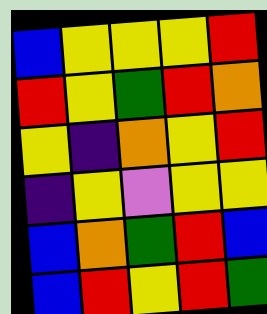[["blue", "yellow", "yellow", "yellow", "red"], ["red", "yellow", "green", "red", "orange"], ["yellow", "indigo", "orange", "yellow", "red"], ["indigo", "yellow", "violet", "yellow", "yellow"], ["blue", "orange", "green", "red", "blue"], ["blue", "red", "yellow", "red", "green"]]